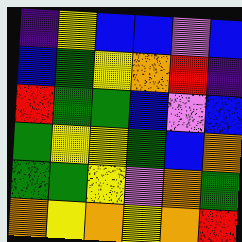[["indigo", "yellow", "blue", "blue", "violet", "blue"], ["blue", "green", "yellow", "orange", "red", "indigo"], ["red", "green", "green", "blue", "violet", "blue"], ["green", "yellow", "yellow", "green", "blue", "orange"], ["green", "green", "yellow", "violet", "orange", "green"], ["orange", "yellow", "orange", "yellow", "orange", "red"]]